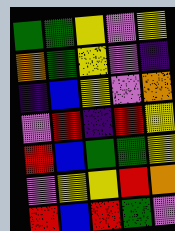[["green", "green", "yellow", "violet", "yellow"], ["orange", "green", "yellow", "violet", "indigo"], ["indigo", "blue", "yellow", "violet", "orange"], ["violet", "red", "indigo", "red", "yellow"], ["red", "blue", "green", "green", "yellow"], ["violet", "yellow", "yellow", "red", "orange"], ["red", "blue", "red", "green", "violet"]]